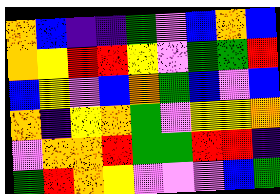[["orange", "blue", "indigo", "indigo", "green", "violet", "blue", "orange", "blue"], ["orange", "yellow", "red", "red", "yellow", "violet", "green", "green", "red"], ["blue", "yellow", "violet", "blue", "orange", "green", "blue", "violet", "blue"], ["orange", "indigo", "yellow", "orange", "green", "violet", "yellow", "yellow", "orange"], ["violet", "orange", "orange", "red", "green", "green", "red", "red", "indigo"], ["green", "red", "orange", "yellow", "violet", "violet", "violet", "blue", "green"]]